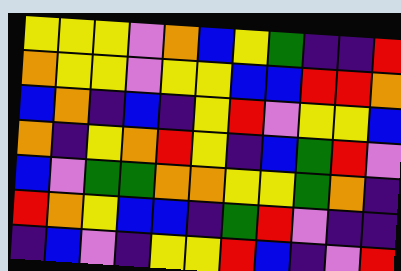[["yellow", "yellow", "yellow", "violet", "orange", "blue", "yellow", "green", "indigo", "indigo", "red"], ["orange", "yellow", "yellow", "violet", "yellow", "yellow", "blue", "blue", "red", "red", "orange"], ["blue", "orange", "indigo", "blue", "indigo", "yellow", "red", "violet", "yellow", "yellow", "blue"], ["orange", "indigo", "yellow", "orange", "red", "yellow", "indigo", "blue", "green", "red", "violet"], ["blue", "violet", "green", "green", "orange", "orange", "yellow", "yellow", "green", "orange", "indigo"], ["red", "orange", "yellow", "blue", "blue", "indigo", "green", "red", "violet", "indigo", "indigo"], ["indigo", "blue", "violet", "indigo", "yellow", "yellow", "red", "blue", "indigo", "violet", "red"]]